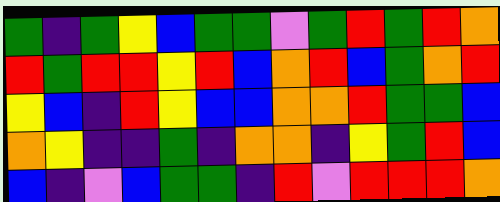[["green", "indigo", "green", "yellow", "blue", "green", "green", "violet", "green", "red", "green", "red", "orange"], ["red", "green", "red", "red", "yellow", "red", "blue", "orange", "red", "blue", "green", "orange", "red"], ["yellow", "blue", "indigo", "red", "yellow", "blue", "blue", "orange", "orange", "red", "green", "green", "blue"], ["orange", "yellow", "indigo", "indigo", "green", "indigo", "orange", "orange", "indigo", "yellow", "green", "red", "blue"], ["blue", "indigo", "violet", "blue", "green", "green", "indigo", "red", "violet", "red", "red", "red", "orange"]]